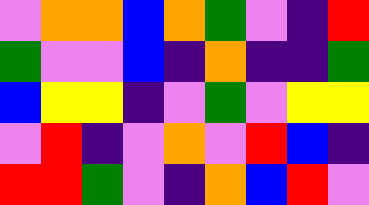[["violet", "orange", "orange", "blue", "orange", "green", "violet", "indigo", "red"], ["green", "violet", "violet", "blue", "indigo", "orange", "indigo", "indigo", "green"], ["blue", "yellow", "yellow", "indigo", "violet", "green", "violet", "yellow", "yellow"], ["violet", "red", "indigo", "violet", "orange", "violet", "red", "blue", "indigo"], ["red", "red", "green", "violet", "indigo", "orange", "blue", "red", "violet"]]